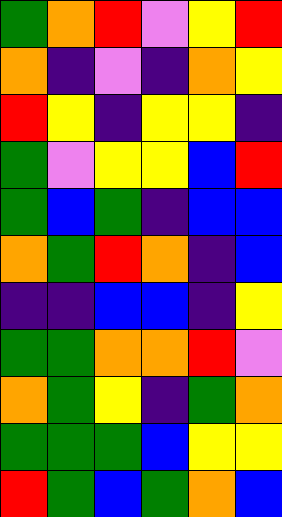[["green", "orange", "red", "violet", "yellow", "red"], ["orange", "indigo", "violet", "indigo", "orange", "yellow"], ["red", "yellow", "indigo", "yellow", "yellow", "indigo"], ["green", "violet", "yellow", "yellow", "blue", "red"], ["green", "blue", "green", "indigo", "blue", "blue"], ["orange", "green", "red", "orange", "indigo", "blue"], ["indigo", "indigo", "blue", "blue", "indigo", "yellow"], ["green", "green", "orange", "orange", "red", "violet"], ["orange", "green", "yellow", "indigo", "green", "orange"], ["green", "green", "green", "blue", "yellow", "yellow"], ["red", "green", "blue", "green", "orange", "blue"]]